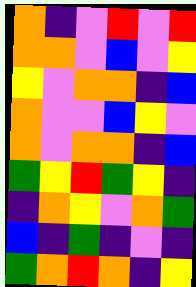[["orange", "indigo", "violet", "red", "violet", "red"], ["orange", "orange", "violet", "blue", "violet", "yellow"], ["yellow", "violet", "orange", "orange", "indigo", "blue"], ["orange", "violet", "violet", "blue", "yellow", "violet"], ["orange", "violet", "orange", "orange", "indigo", "blue"], ["green", "yellow", "red", "green", "yellow", "indigo"], ["indigo", "orange", "yellow", "violet", "orange", "green"], ["blue", "indigo", "green", "indigo", "violet", "indigo"], ["green", "orange", "red", "orange", "indigo", "yellow"]]